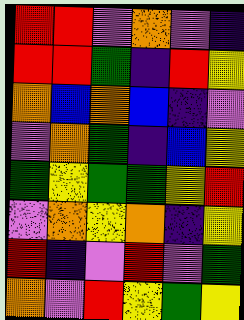[["red", "red", "violet", "orange", "violet", "indigo"], ["red", "red", "green", "indigo", "red", "yellow"], ["orange", "blue", "orange", "blue", "indigo", "violet"], ["violet", "orange", "green", "indigo", "blue", "yellow"], ["green", "yellow", "green", "green", "yellow", "red"], ["violet", "orange", "yellow", "orange", "indigo", "yellow"], ["red", "indigo", "violet", "red", "violet", "green"], ["orange", "violet", "red", "yellow", "green", "yellow"]]